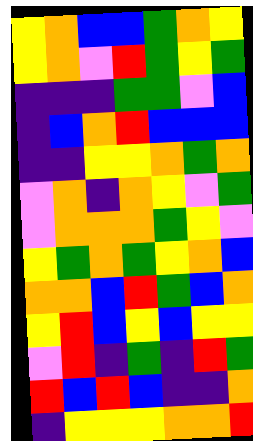[["yellow", "orange", "blue", "blue", "green", "orange", "yellow"], ["yellow", "orange", "violet", "red", "green", "yellow", "green"], ["indigo", "indigo", "indigo", "green", "green", "violet", "blue"], ["indigo", "blue", "orange", "red", "blue", "blue", "blue"], ["indigo", "indigo", "yellow", "yellow", "orange", "green", "orange"], ["violet", "orange", "indigo", "orange", "yellow", "violet", "green"], ["violet", "orange", "orange", "orange", "green", "yellow", "violet"], ["yellow", "green", "orange", "green", "yellow", "orange", "blue"], ["orange", "orange", "blue", "red", "green", "blue", "orange"], ["yellow", "red", "blue", "yellow", "blue", "yellow", "yellow"], ["violet", "red", "indigo", "green", "indigo", "red", "green"], ["red", "blue", "red", "blue", "indigo", "indigo", "orange"], ["indigo", "yellow", "yellow", "yellow", "orange", "orange", "red"]]